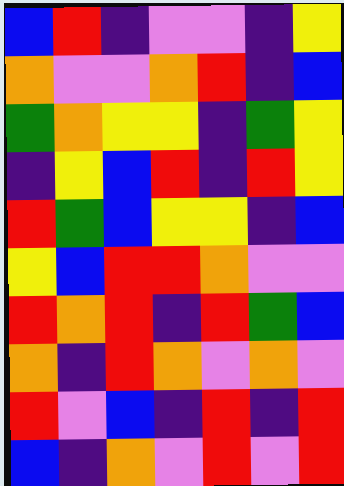[["blue", "red", "indigo", "violet", "violet", "indigo", "yellow"], ["orange", "violet", "violet", "orange", "red", "indigo", "blue"], ["green", "orange", "yellow", "yellow", "indigo", "green", "yellow"], ["indigo", "yellow", "blue", "red", "indigo", "red", "yellow"], ["red", "green", "blue", "yellow", "yellow", "indigo", "blue"], ["yellow", "blue", "red", "red", "orange", "violet", "violet"], ["red", "orange", "red", "indigo", "red", "green", "blue"], ["orange", "indigo", "red", "orange", "violet", "orange", "violet"], ["red", "violet", "blue", "indigo", "red", "indigo", "red"], ["blue", "indigo", "orange", "violet", "red", "violet", "red"]]